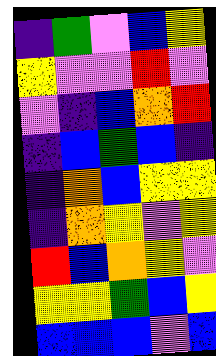[["indigo", "green", "violet", "blue", "yellow"], ["yellow", "violet", "violet", "red", "violet"], ["violet", "indigo", "blue", "orange", "red"], ["indigo", "blue", "green", "blue", "indigo"], ["indigo", "orange", "blue", "yellow", "yellow"], ["indigo", "orange", "yellow", "violet", "yellow"], ["red", "blue", "orange", "yellow", "violet"], ["yellow", "yellow", "green", "blue", "yellow"], ["blue", "blue", "blue", "violet", "blue"]]